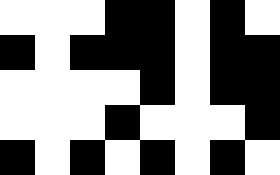[["white", "white", "white", "black", "black", "white", "black", "white"], ["black", "white", "black", "black", "black", "white", "black", "black"], ["white", "white", "white", "white", "black", "white", "black", "black"], ["white", "white", "white", "black", "white", "white", "white", "black"], ["black", "white", "black", "white", "black", "white", "black", "white"]]